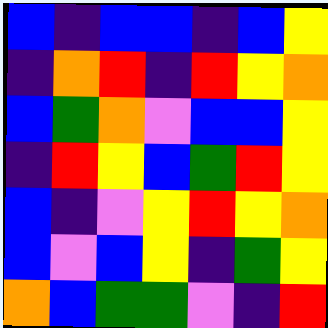[["blue", "indigo", "blue", "blue", "indigo", "blue", "yellow"], ["indigo", "orange", "red", "indigo", "red", "yellow", "orange"], ["blue", "green", "orange", "violet", "blue", "blue", "yellow"], ["indigo", "red", "yellow", "blue", "green", "red", "yellow"], ["blue", "indigo", "violet", "yellow", "red", "yellow", "orange"], ["blue", "violet", "blue", "yellow", "indigo", "green", "yellow"], ["orange", "blue", "green", "green", "violet", "indigo", "red"]]